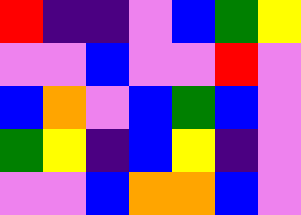[["red", "indigo", "indigo", "violet", "blue", "green", "yellow"], ["violet", "violet", "blue", "violet", "violet", "red", "violet"], ["blue", "orange", "violet", "blue", "green", "blue", "violet"], ["green", "yellow", "indigo", "blue", "yellow", "indigo", "violet"], ["violet", "violet", "blue", "orange", "orange", "blue", "violet"]]